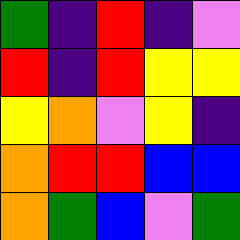[["green", "indigo", "red", "indigo", "violet"], ["red", "indigo", "red", "yellow", "yellow"], ["yellow", "orange", "violet", "yellow", "indigo"], ["orange", "red", "red", "blue", "blue"], ["orange", "green", "blue", "violet", "green"]]